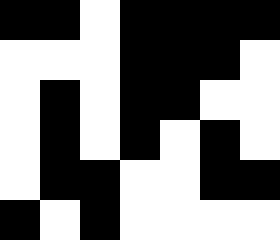[["black", "black", "white", "black", "black", "black", "black"], ["white", "white", "white", "black", "black", "black", "white"], ["white", "black", "white", "black", "black", "white", "white"], ["white", "black", "white", "black", "white", "black", "white"], ["white", "black", "black", "white", "white", "black", "black"], ["black", "white", "black", "white", "white", "white", "white"]]